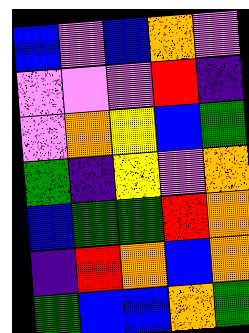[["blue", "violet", "blue", "orange", "violet"], ["violet", "violet", "violet", "red", "indigo"], ["violet", "orange", "yellow", "blue", "green"], ["green", "indigo", "yellow", "violet", "orange"], ["blue", "green", "green", "red", "orange"], ["indigo", "red", "orange", "blue", "orange"], ["green", "blue", "blue", "orange", "green"]]